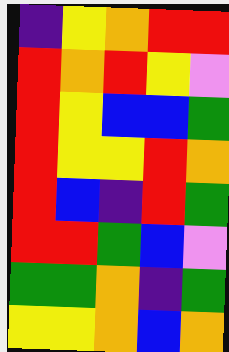[["indigo", "yellow", "orange", "red", "red"], ["red", "orange", "red", "yellow", "violet"], ["red", "yellow", "blue", "blue", "green"], ["red", "yellow", "yellow", "red", "orange"], ["red", "blue", "indigo", "red", "green"], ["red", "red", "green", "blue", "violet"], ["green", "green", "orange", "indigo", "green"], ["yellow", "yellow", "orange", "blue", "orange"]]